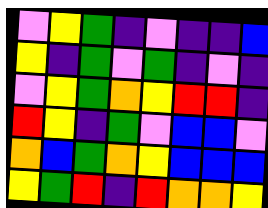[["violet", "yellow", "green", "indigo", "violet", "indigo", "indigo", "blue"], ["yellow", "indigo", "green", "violet", "green", "indigo", "violet", "indigo"], ["violet", "yellow", "green", "orange", "yellow", "red", "red", "indigo"], ["red", "yellow", "indigo", "green", "violet", "blue", "blue", "violet"], ["orange", "blue", "green", "orange", "yellow", "blue", "blue", "blue"], ["yellow", "green", "red", "indigo", "red", "orange", "orange", "yellow"]]